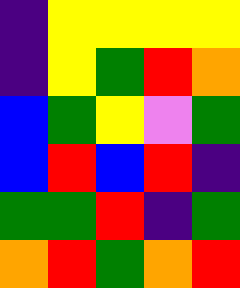[["indigo", "yellow", "yellow", "yellow", "yellow"], ["indigo", "yellow", "green", "red", "orange"], ["blue", "green", "yellow", "violet", "green"], ["blue", "red", "blue", "red", "indigo"], ["green", "green", "red", "indigo", "green"], ["orange", "red", "green", "orange", "red"]]